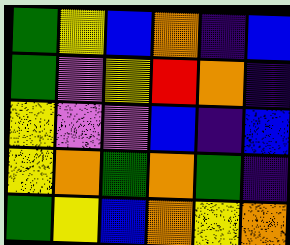[["green", "yellow", "blue", "orange", "indigo", "blue"], ["green", "violet", "yellow", "red", "orange", "indigo"], ["yellow", "violet", "violet", "blue", "indigo", "blue"], ["yellow", "orange", "green", "orange", "green", "indigo"], ["green", "yellow", "blue", "orange", "yellow", "orange"]]